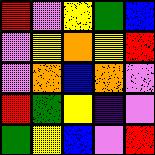[["red", "violet", "yellow", "green", "blue"], ["violet", "yellow", "orange", "yellow", "red"], ["violet", "orange", "blue", "orange", "violet"], ["red", "green", "yellow", "indigo", "violet"], ["green", "yellow", "blue", "violet", "red"]]